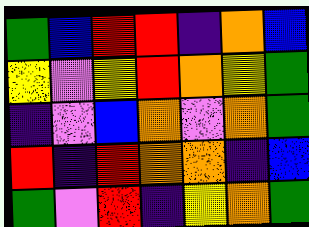[["green", "blue", "red", "red", "indigo", "orange", "blue"], ["yellow", "violet", "yellow", "red", "orange", "yellow", "green"], ["indigo", "violet", "blue", "orange", "violet", "orange", "green"], ["red", "indigo", "red", "orange", "orange", "indigo", "blue"], ["green", "violet", "red", "indigo", "yellow", "orange", "green"]]